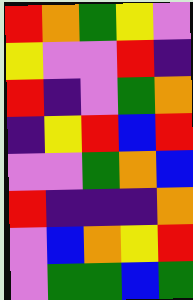[["red", "orange", "green", "yellow", "violet"], ["yellow", "violet", "violet", "red", "indigo"], ["red", "indigo", "violet", "green", "orange"], ["indigo", "yellow", "red", "blue", "red"], ["violet", "violet", "green", "orange", "blue"], ["red", "indigo", "indigo", "indigo", "orange"], ["violet", "blue", "orange", "yellow", "red"], ["violet", "green", "green", "blue", "green"]]